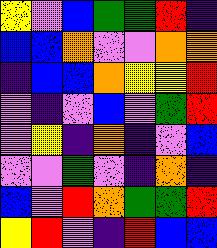[["yellow", "violet", "blue", "green", "green", "red", "indigo"], ["blue", "blue", "orange", "violet", "violet", "orange", "orange"], ["indigo", "blue", "blue", "orange", "yellow", "yellow", "red"], ["violet", "indigo", "violet", "blue", "violet", "green", "red"], ["violet", "yellow", "indigo", "orange", "indigo", "violet", "blue"], ["violet", "violet", "green", "violet", "indigo", "orange", "indigo"], ["blue", "violet", "red", "orange", "green", "green", "red"], ["yellow", "red", "violet", "indigo", "red", "blue", "blue"]]